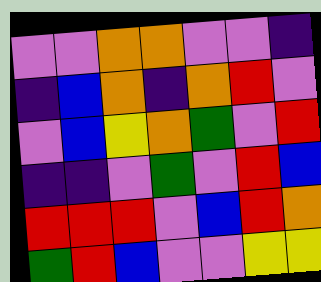[["violet", "violet", "orange", "orange", "violet", "violet", "indigo"], ["indigo", "blue", "orange", "indigo", "orange", "red", "violet"], ["violet", "blue", "yellow", "orange", "green", "violet", "red"], ["indigo", "indigo", "violet", "green", "violet", "red", "blue"], ["red", "red", "red", "violet", "blue", "red", "orange"], ["green", "red", "blue", "violet", "violet", "yellow", "yellow"]]